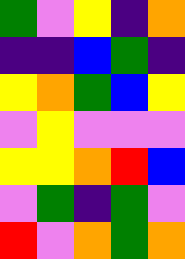[["green", "violet", "yellow", "indigo", "orange"], ["indigo", "indigo", "blue", "green", "indigo"], ["yellow", "orange", "green", "blue", "yellow"], ["violet", "yellow", "violet", "violet", "violet"], ["yellow", "yellow", "orange", "red", "blue"], ["violet", "green", "indigo", "green", "violet"], ["red", "violet", "orange", "green", "orange"]]